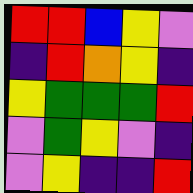[["red", "red", "blue", "yellow", "violet"], ["indigo", "red", "orange", "yellow", "indigo"], ["yellow", "green", "green", "green", "red"], ["violet", "green", "yellow", "violet", "indigo"], ["violet", "yellow", "indigo", "indigo", "red"]]